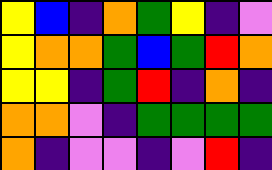[["yellow", "blue", "indigo", "orange", "green", "yellow", "indigo", "violet"], ["yellow", "orange", "orange", "green", "blue", "green", "red", "orange"], ["yellow", "yellow", "indigo", "green", "red", "indigo", "orange", "indigo"], ["orange", "orange", "violet", "indigo", "green", "green", "green", "green"], ["orange", "indigo", "violet", "violet", "indigo", "violet", "red", "indigo"]]